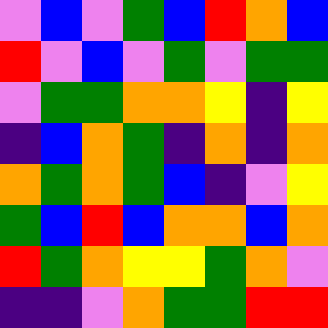[["violet", "blue", "violet", "green", "blue", "red", "orange", "blue"], ["red", "violet", "blue", "violet", "green", "violet", "green", "green"], ["violet", "green", "green", "orange", "orange", "yellow", "indigo", "yellow"], ["indigo", "blue", "orange", "green", "indigo", "orange", "indigo", "orange"], ["orange", "green", "orange", "green", "blue", "indigo", "violet", "yellow"], ["green", "blue", "red", "blue", "orange", "orange", "blue", "orange"], ["red", "green", "orange", "yellow", "yellow", "green", "orange", "violet"], ["indigo", "indigo", "violet", "orange", "green", "green", "red", "red"]]